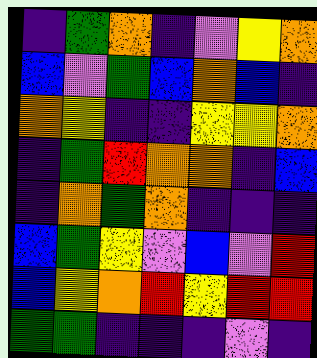[["indigo", "green", "orange", "indigo", "violet", "yellow", "orange"], ["blue", "violet", "green", "blue", "orange", "blue", "indigo"], ["orange", "yellow", "indigo", "indigo", "yellow", "yellow", "orange"], ["indigo", "green", "red", "orange", "orange", "indigo", "blue"], ["indigo", "orange", "green", "orange", "indigo", "indigo", "indigo"], ["blue", "green", "yellow", "violet", "blue", "violet", "red"], ["blue", "yellow", "orange", "red", "yellow", "red", "red"], ["green", "green", "indigo", "indigo", "indigo", "violet", "indigo"]]